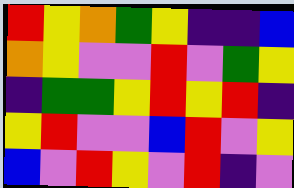[["red", "yellow", "orange", "green", "yellow", "indigo", "indigo", "blue"], ["orange", "yellow", "violet", "violet", "red", "violet", "green", "yellow"], ["indigo", "green", "green", "yellow", "red", "yellow", "red", "indigo"], ["yellow", "red", "violet", "violet", "blue", "red", "violet", "yellow"], ["blue", "violet", "red", "yellow", "violet", "red", "indigo", "violet"]]